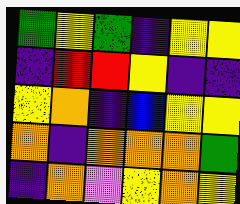[["green", "yellow", "green", "indigo", "yellow", "yellow"], ["indigo", "red", "red", "yellow", "indigo", "indigo"], ["yellow", "orange", "indigo", "blue", "yellow", "yellow"], ["orange", "indigo", "orange", "orange", "orange", "green"], ["indigo", "orange", "violet", "yellow", "orange", "yellow"]]